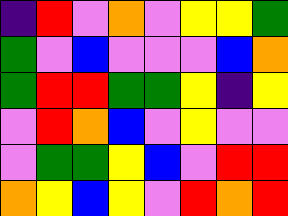[["indigo", "red", "violet", "orange", "violet", "yellow", "yellow", "green"], ["green", "violet", "blue", "violet", "violet", "violet", "blue", "orange"], ["green", "red", "red", "green", "green", "yellow", "indigo", "yellow"], ["violet", "red", "orange", "blue", "violet", "yellow", "violet", "violet"], ["violet", "green", "green", "yellow", "blue", "violet", "red", "red"], ["orange", "yellow", "blue", "yellow", "violet", "red", "orange", "red"]]